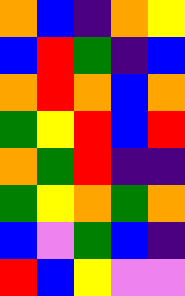[["orange", "blue", "indigo", "orange", "yellow"], ["blue", "red", "green", "indigo", "blue"], ["orange", "red", "orange", "blue", "orange"], ["green", "yellow", "red", "blue", "red"], ["orange", "green", "red", "indigo", "indigo"], ["green", "yellow", "orange", "green", "orange"], ["blue", "violet", "green", "blue", "indigo"], ["red", "blue", "yellow", "violet", "violet"]]